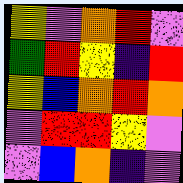[["yellow", "violet", "orange", "red", "violet"], ["green", "red", "yellow", "indigo", "red"], ["yellow", "blue", "orange", "red", "orange"], ["violet", "red", "red", "yellow", "violet"], ["violet", "blue", "orange", "indigo", "violet"]]